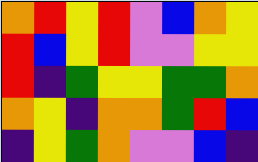[["orange", "red", "yellow", "red", "violet", "blue", "orange", "yellow"], ["red", "blue", "yellow", "red", "violet", "violet", "yellow", "yellow"], ["red", "indigo", "green", "yellow", "yellow", "green", "green", "orange"], ["orange", "yellow", "indigo", "orange", "orange", "green", "red", "blue"], ["indigo", "yellow", "green", "orange", "violet", "violet", "blue", "indigo"]]